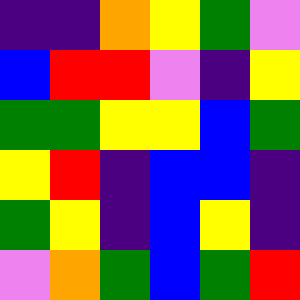[["indigo", "indigo", "orange", "yellow", "green", "violet"], ["blue", "red", "red", "violet", "indigo", "yellow"], ["green", "green", "yellow", "yellow", "blue", "green"], ["yellow", "red", "indigo", "blue", "blue", "indigo"], ["green", "yellow", "indigo", "blue", "yellow", "indigo"], ["violet", "orange", "green", "blue", "green", "red"]]